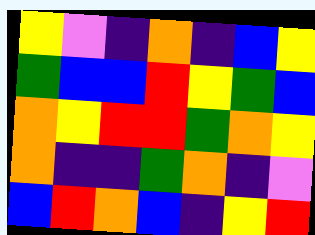[["yellow", "violet", "indigo", "orange", "indigo", "blue", "yellow"], ["green", "blue", "blue", "red", "yellow", "green", "blue"], ["orange", "yellow", "red", "red", "green", "orange", "yellow"], ["orange", "indigo", "indigo", "green", "orange", "indigo", "violet"], ["blue", "red", "orange", "blue", "indigo", "yellow", "red"]]